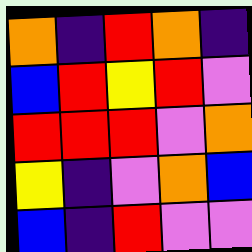[["orange", "indigo", "red", "orange", "indigo"], ["blue", "red", "yellow", "red", "violet"], ["red", "red", "red", "violet", "orange"], ["yellow", "indigo", "violet", "orange", "blue"], ["blue", "indigo", "red", "violet", "violet"]]